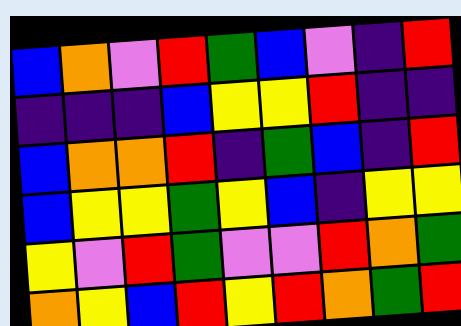[["blue", "orange", "violet", "red", "green", "blue", "violet", "indigo", "red"], ["indigo", "indigo", "indigo", "blue", "yellow", "yellow", "red", "indigo", "indigo"], ["blue", "orange", "orange", "red", "indigo", "green", "blue", "indigo", "red"], ["blue", "yellow", "yellow", "green", "yellow", "blue", "indigo", "yellow", "yellow"], ["yellow", "violet", "red", "green", "violet", "violet", "red", "orange", "green"], ["orange", "yellow", "blue", "red", "yellow", "red", "orange", "green", "red"]]